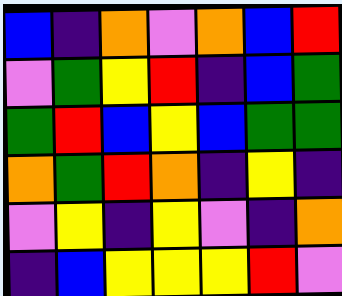[["blue", "indigo", "orange", "violet", "orange", "blue", "red"], ["violet", "green", "yellow", "red", "indigo", "blue", "green"], ["green", "red", "blue", "yellow", "blue", "green", "green"], ["orange", "green", "red", "orange", "indigo", "yellow", "indigo"], ["violet", "yellow", "indigo", "yellow", "violet", "indigo", "orange"], ["indigo", "blue", "yellow", "yellow", "yellow", "red", "violet"]]